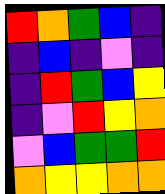[["red", "orange", "green", "blue", "indigo"], ["indigo", "blue", "indigo", "violet", "indigo"], ["indigo", "red", "green", "blue", "yellow"], ["indigo", "violet", "red", "yellow", "orange"], ["violet", "blue", "green", "green", "red"], ["orange", "yellow", "yellow", "orange", "orange"]]